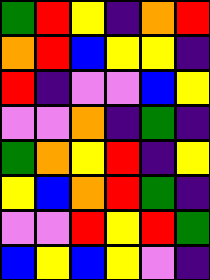[["green", "red", "yellow", "indigo", "orange", "red"], ["orange", "red", "blue", "yellow", "yellow", "indigo"], ["red", "indigo", "violet", "violet", "blue", "yellow"], ["violet", "violet", "orange", "indigo", "green", "indigo"], ["green", "orange", "yellow", "red", "indigo", "yellow"], ["yellow", "blue", "orange", "red", "green", "indigo"], ["violet", "violet", "red", "yellow", "red", "green"], ["blue", "yellow", "blue", "yellow", "violet", "indigo"]]